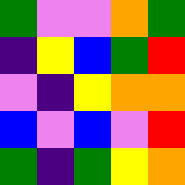[["green", "violet", "violet", "orange", "green"], ["indigo", "yellow", "blue", "green", "red"], ["violet", "indigo", "yellow", "orange", "orange"], ["blue", "violet", "blue", "violet", "red"], ["green", "indigo", "green", "yellow", "orange"]]